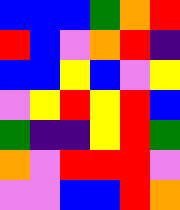[["blue", "blue", "blue", "green", "orange", "red"], ["red", "blue", "violet", "orange", "red", "indigo"], ["blue", "blue", "yellow", "blue", "violet", "yellow"], ["violet", "yellow", "red", "yellow", "red", "blue"], ["green", "indigo", "indigo", "yellow", "red", "green"], ["orange", "violet", "red", "red", "red", "violet"], ["violet", "violet", "blue", "blue", "red", "orange"]]